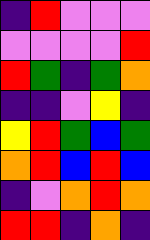[["indigo", "red", "violet", "violet", "violet"], ["violet", "violet", "violet", "violet", "red"], ["red", "green", "indigo", "green", "orange"], ["indigo", "indigo", "violet", "yellow", "indigo"], ["yellow", "red", "green", "blue", "green"], ["orange", "red", "blue", "red", "blue"], ["indigo", "violet", "orange", "red", "orange"], ["red", "red", "indigo", "orange", "indigo"]]